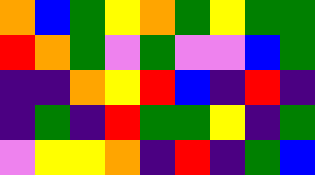[["orange", "blue", "green", "yellow", "orange", "green", "yellow", "green", "green"], ["red", "orange", "green", "violet", "green", "violet", "violet", "blue", "green"], ["indigo", "indigo", "orange", "yellow", "red", "blue", "indigo", "red", "indigo"], ["indigo", "green", "indigo", "red", "green", "green", "yellow", "indigo", "green"], ["violet", "yellow", "yellow", "orange", "indigo", "red", "indigo", "green", "blue"]]